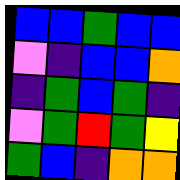[["blue", "blue", "green", "blue", "blue"], ["violet", "indigo", "blue", "blue", "orange"], ["indigo", "green", "blue", "green", "indigo"], ["violet", "green", "red", "green", "yellow"], ["green", "blue", "indigo", "orange", "orange"]]